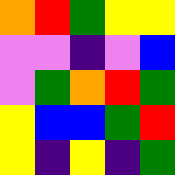[["orange", "red", "green", "yellow", "yellow"], ["violet", "violet", "indigo", "violet", "blue"], ["violet", "green", "orange", "red", "green"], ["yellow", "blue", "blue", "green", "red"], ["yellow", "indigo", "yellow", "indigo", "green"]]